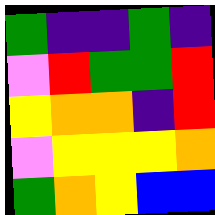[["green", "indigo", "indigo", "green", "indigo"], ["violet", "red", "green", "green", "red"], ["yellow", "orange", "orange", "indigo", "red"], ["violet", "yellow", "yellow", "yellow", "orange"], ["green", "orange", "yellow", "blue", "blue"]]